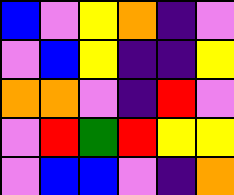[["blue", "violet", "yellow", "orange", "indigo", "violet"], ["violet", "blue", "yellow", "indigo", "indigo", "yellow"], ["orange", "orange", "violet", "indigo", "red", "violet"], ["violet", "red", "green", "red", "yellow", "yellow"], ["violet", "blue", "blue", "violet", "indigo", "orange"]]